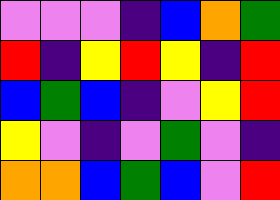[["violet", "violet", "violet", "indigo", "blue", "orange", "green"], ["red", "indigo", "yellow", "red", "yellow", "indigo", "red"], ["blue", "green", "blue", "indigo", "violet", "yellow", "red"], ["yellow", "violet", "indigo", "violet", "green", "violet", "indigo"], ["orange", "orange", "blue", "green", "blue", "violet", "red"]]